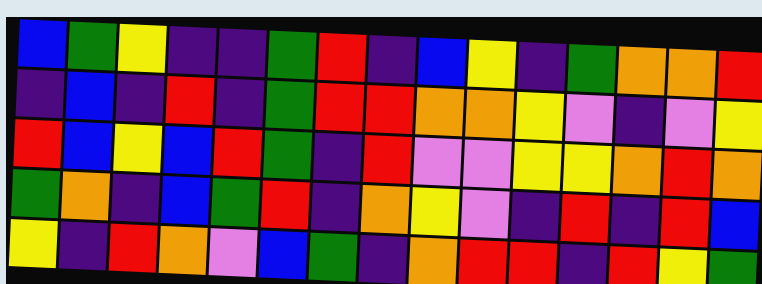[["blue", "green", "yellow", "indigo", "indigo", "green", "red", "indigo", "blue", "yellow", "indigo", "green", "orange", "orange", "red"], ["indigo", "blue", "indigo", "red", "indigo", "green", "red", "red", "orange", "orange", "yellow", "violet", "indigo", "violet", "yellow"], ["red", "blue", "yellow", "blue", "red", "green", "indigo", "red", "violet", "violet", "yellow", "yellow", "orange", "red", "orange"], ["green", "orange", "indigo", "blue", "green", "red", "indigo", "orange", "yellow", "violet", "indigo", "red", "indigo", "red", "blue"], ["yellow", "indigo", "red", "orange", "violet", "blue", "green", "indigo", "orange", "red", "red", "indigo", "red", "yellow", "green"]]